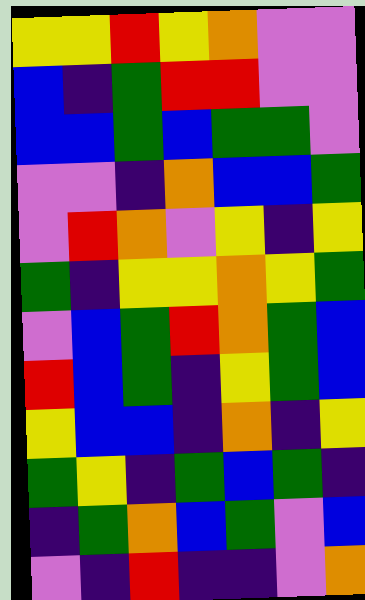[["yellow", "yellow", "red", "yellow", "orange", "violet", "violet"], ["blue", "indigo", "green", "red", "red", "violet", "violet"], ["blue", "blue", "green", "blue", "green", "green", "violet"], ["violet", "violet", "indigo", "orange", "blue", "blue", "green"], ["violet", "red", "orange", "violet", "yellow", "indigo", "yellow"], ["green", "indigo", "yellow", "yellow", "orange", "yellow", "green"], ["violet", "blue", "green", "red", "orange", "green", "blue"], ["red", "blue", "green", "indigo", "yellow", "green", "blue"], ["yellow", "blue", "blue", "indigo", "orange", "indigo", "yellow"], ["green", "yellow", "indigo", "green", "blue", "green", "indigo"], ["indigo", "green", "orange", "blue", "green", "violet", "blue"], ["violet", "indigo", "red", "indigo", "indigo", "violet", "orange"]]